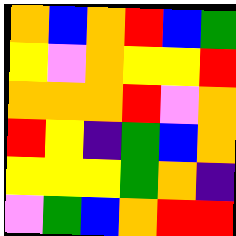[["orange", "blue", "orange", "red", "blue", "green"], ["yellow", "violet", "orange", "yellow", "yellow", "red"], ["orange", "orange", "orange", "red", "violet", "orange"], ["red", "yellow", "indigo", "green", "blue", "orange"], ["yellow", "yellow", "yellow", "green", "orange", "indigo"], ["violet", "green", "blue", "orange", "red", "red"]]